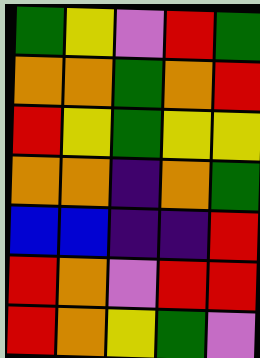[["green", "yellow", "violet", "red", "green"], ["orange", "orange", "green", "orange", "red"], ["red", "yellow", "green", "yellow", "yellow"], ["orange", "orange", "indigo", "orange", "green"], ["blue", "blue", "indigo", "indigo", "red"], ["red", "orange", "violet", "red", "red"], ["red", "orange", "yellow", "green", "violet"]]